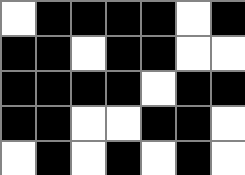[["white", "black", "black", "black", "black", "white", "black"], ["black", "black", "white", "black", "black", "white", "white"], ["black", "black", "black", "black", "white", "black", "black"], ["black", "black", "white", "white", "black", "black", "white"], ["white", "black", "white", "black", "white", "black", "white"]]